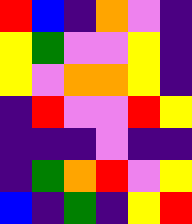[["red", "blue", "indigo", "orange", "violet", "indigo"], ["yellow", "green", "violet", "violet", "yellow", "indigo"], ["yellow", "violet", "orange", "orange", "yellow", "indigo"], ["indigo", "red", "violet", "violet", "red", "yellow"], ["indigo", "indigo", "indigo", "violet", "indigo", "indigo"], ["indigo", "green", "orange", "red", "violet", "yellow"], ["blue", "indigo", "green", "indigo", "yellow", "red"]]